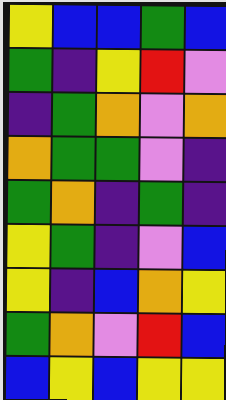[["yellow", "blue", "blue", "green", "blue"], ["green", "indigo", "yellow", "red", "violet"], ["indigo", "green", "orange", "violet", "orange"], ["orange", "green", "green", "violet", "indigo"], ["green", "orange", "indigo", "green", "indigo"], ["yellow", "green", "indigo", "violet", "blue"], ["yellow", "indigo", "blue", "orange", "yellow"], ["green", "orange", "violet", "red", "blue"], ["blue", "yellow", "blue", "yellow", "yellow"]]